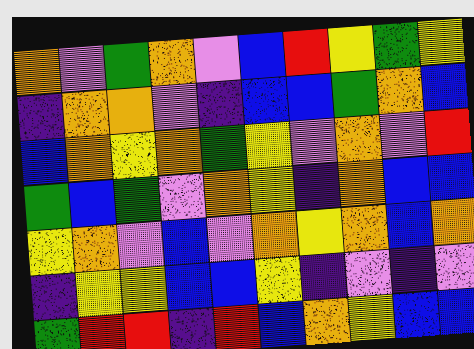[["orange", "violet", "green", "orange", "violet", "blue", "red", "yellow", "green", "yellow"], ["indigo", "orange", "orange", "violet", "indigo", "blue", "blue", "green", "orange", "blue"], ["blue", "orange", "yellow", "orange", "green", "yellow", "violet", "orange", "violet", "red"], ["green", "blue", "green", "violet", "orange", "yellow", "indigo", "orange", "blue", "blue"], ["yellow", "orange", "violet", "blue", "violet", "orange", "yellow", "orange", "blue", "orange"], ["indigo", "yellow", "yellow", "blue", "blue", "yellow", "indigo", "violet", "indigo", "violet"], ["green", "red", "red", "indigo", "red", "blue", "orange", "yellow", "blue", "blue"]]